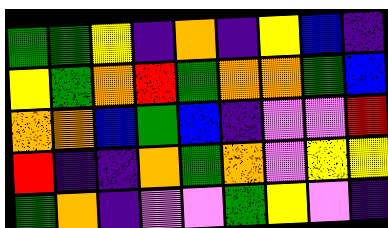[["green", "green", "yellow", "indigo", "orange", "indigo", "yellow", "blue", "indigo"], ["yellow", "green", "orange", "red", "green", "orange", "orange", "green", "blue"], ["orange", "orange", "blue", "green", "blue", "indigo", "violet", "violet", "red"], ["red", "indigo", "indigo", "orange", "green", "orange", "violet", "yellow", "yellow"], ["green", "orange", "indigo", "violet", "violet", "green", "yellow", "violet", "indigo"]]